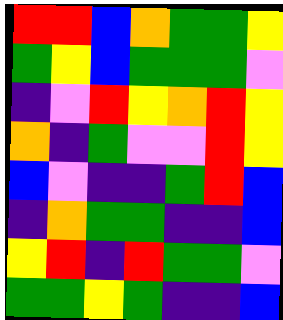[["red", "red", "blue", "orange", "green", "green", "yellow"], ["green", "yellow", "blue", "green", "green", "green", "violet"], ["indigo", "violet", "red", "yellow", "orange", "red", "yellow"], ["orange", "indigo", "green", "violet", "violet", "red", "yellow"], ["blue", "violet", "indigo", "indigo", "green", "red", "blue"], ["indigo", "orange", "green", "green", "indigo", "indigo", "blue"], ["yellow", "red", "indigo", "red", "green", "green", "violet"], ["green", "green", "yellow", "green", "indigo", "indigo", "blue"]]